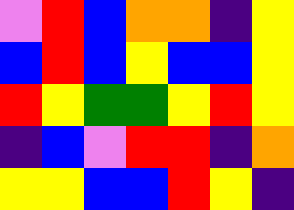[["violet", "red", "blue", "orange", "orange", "indigo", "yellow"], ["blue", "red", "blue", "yellow", "blue", "blue", "yellow"], ["red", "yellow", "green", "green", "yellow", "red", "yellow"], ["indigo", "blue", "violet", "red", "red", "indigo", "orange"], ["yellow", "yellow", "blue", "blue", "red", "yellow", "indigo"]]